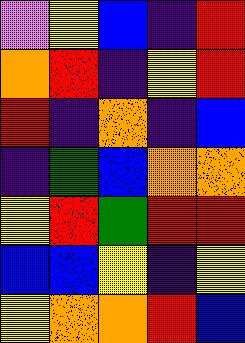[["violet", "yellow", "blue", "indigo", "red"], ["orange", "red", "indigo", "yellow", "red"], ["red", "indigo", "orange", "indigo", "blue"], ["indigo", "green", "blue", "orange", "orange"], ["yellow", "red", "green", "red", "red"], ["blue", "blue", "yellow", "indigo", "yellow"], ["yellow", "orange", "orange", "red", "blue"]]